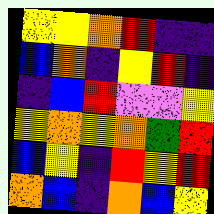[["yellow", "yellow", "orange", "red", "indigo", "indigo"], ["blue", "orange", "indigo", "yellow", "red", "indigo"], ["indigo", "blue", "red", "violet", "violet", "yellow"], ["yellow", "orange", "yellow", "orange", "green", "red"], ["blue", "yellow", "indigo", "red", "yellow", "red"], ["orange", "blue", "indigo", "orange", "blue", "yellow"]]